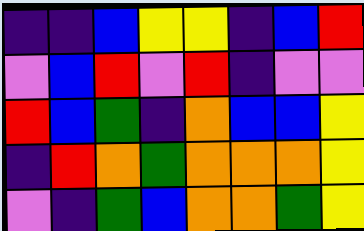[["indigo", "indigo", "blue", "yellow", "yellow", "indigo", "blue", "red"], ["violet", "blue", "red", "violet", "red", "indigo", "violet", "violet"], ["red", "blue", "green", "indigo", "orange", "blue", "blue", "yellow"], ["indigo", "red", "orange", "green", "orange", "orange", "orange", "yellow"], ["violet", "indigo", "green", "blue", "orange", "orange", "green", "yellow"]]